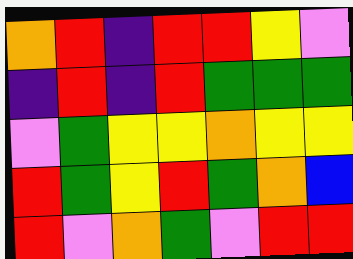[["orange", "red", "indigo", "red", "red", "yellow", "violet"], ["indigo", "red", "indigo", "red", "green", "green", "green"], ["violet", "green", "yellow", "yellow", "orange", "yellow", "yellow"], ["red", "green", "yellow", "red", "green", "orange", "blue"], ["red", "violet", "orange", "green", "violet", "red", "red"]]